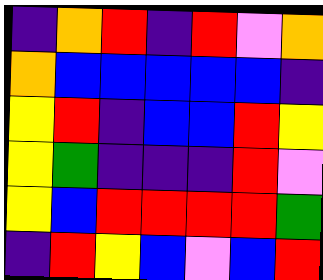[["indigo", "orange", "red", "indigo", "red", "violet", "orange"], ["orange", "blue", "blue", "blue", "blue", "blue", "indigo"], ["yellow", "red", "indigo", "blue", "blue", "red", "yellow"], ["yellow", "green", "indigo", "indigo", "indigo", "red", "violet"], ["yellow", "blue", "red", "red", "red", "red", "green"], ["indigo", "red", "yellow", "blue", "violet", "blue", "red"]]